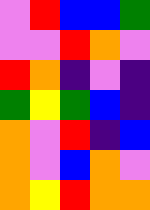[["violet", "red", "blue", "blue", "green"], ["violet", "violet", "red", "orange", "violet"], ["red", "orange", "indigo", "violet", "indigo"], ["green", "yellow", "green", "blue", "indigo"], ["orange", "violet", "red", "indigo", "blue"], ["orange", "violet", "blue", "orange", "violet"], ["orange", "yellow", "red", "orange", "orange"]]